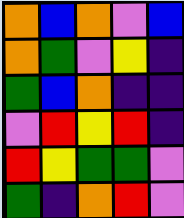[["orange", "blue", "orange", "violet", "blue"], ["orange", "green", "violet", "yellow", "indigo"], ["green", "blue", "orange", "indigo", "indigo"], ["violet", "red", "yellow", "red", "indigo"], ["red", "yellow", "green", "green", "violet"], ["green", "indigo", "orange", "red", "violet"]]